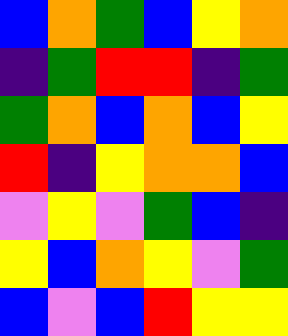[["blue", "orange", "green", "blue", "yellow", "orange"], ["indigo", "green", "red", "red", "indigo", "green"], ["green", "orange", "blue", "orange", "blue", "yellow"], ["red", "indigo", "yellow", "orange", "orange", "blue"], ["violet", "yellow", "violet", "green", "blue", "indigo"], ["yellow", "blue", "orange", "yellow", "violet", "green"], ["blue", "violet", "blue", "red", "yellow", "yellow"]]